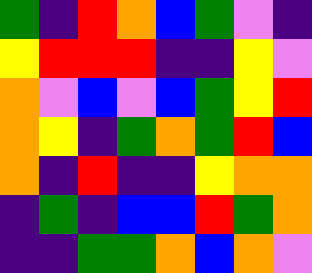[["green", "indigo", "red", "orange", "blue", "green", "violet", "indigo"], ["yellow", "red", "red", "red", "indigo", "indigo", "yellow", "violet"], ["orange", "violet", "blue", "violet", "blue", "green", "yellow", "red"], ["orange", "yellow", "indigo", "green", "orange", "green", "red", "blue"], ["orange", "indigo", "red", "indigo", "indigo", "yellow", "orange", "orange"], ["indigo", "green", "indigo", "blue", "blue", "red", "green", "orange"], ["indigo", "indigo", "green", "green", "orange", "blue", "orange", "violet"]]